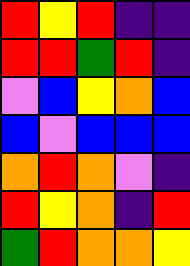[["red", "yellow", "red", "indigo", "indigo"], ["red", "red", "green", "red", "indigo"], ["violet", "blue", "yellow", "orange", "blue"], ["blue", "violet", "blue", "blue", "blue"], ["orange", "red", "orange", "violet", "indigo"], ["red", "yellow", "orange", "indigo", "red"], ["green", "red", "orange", "orange", "yellow"]]